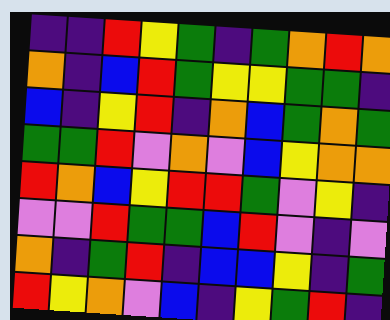[["indigo", "indigo", "red", "yellow", "green", "indigo", "green", "orange", "red", "orange"], ["orange", "indigo", "blue", "red", "green", "yellow", "yellow", "green", "green", "indigo"], ["blue", "indigo", "yellow", "red", "indigo", "orange", "blue", "green", "orange", "green"], ["green", "green", "red", "violet", "orange", "violet", "blue", "yellow", "orange", "orange"], ["red", "orange", "blue", "yellow", "red", "red", "green", "violet", "yellow", "indigo"], ["violet", "violet", "red", "green", "green", "blue", "red", "violet", "indigo", "violet"], ["orange", "indigo", "green", "red", "indigo", "blue", "blue", "yellow", "indigo", "green"], ["red", "yellow", "orange", "violet", "blue", "indigo", "yellow", "green", "red", "indigo"]]